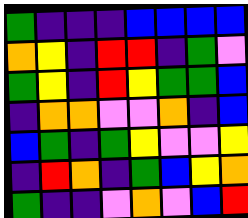[["green", "indigo", "indigo", "indigo", "blue", "blue", "blue", "blue"], ["orange", "yellow", "indigo", "red", "red", "indigo", "green", "violet"], ["green", "yellow", "indigo", "red", "yellow", "green", "green", "blue"], ["indigo", "orange", "orange", "violet", "violet", "orange", "indigo", "blue"], ["blue", "green", "indigo", "green", "yellow", "violet", "violet", "yellow"], ["indigo", "red", "orange", "indigo", "green", "blue", "yellow", "orange"], ["green", "indigo", "indigo", "violet", "orange", "violet", "blue", "red"]]